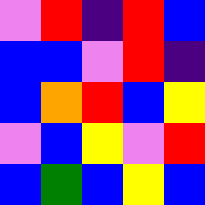[["violet", "red", "indigo", "red", "blue"], ["blue", "blue", "violet", "red", "indigo"], ["blue", "orange", "red", "blue", "yellow"], ["violet", "blue", "yellow", "violet", "red"], ["blue", "green", "blue", "yellow", "blue"]]